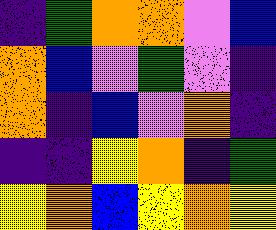[["indigo", "green", "orange", "orange", "violet", "blue"], ["orange", "blue", "violet", "green", "violet", "indigo"], ["orange", "indigo", "blue", "violet", "orange", "indigo"], ["indigo", "indigo", "yellow", "orange", "indigo", "green"], ["yellow", "orange", "blue", "yellow", "orange", "yellow"]]